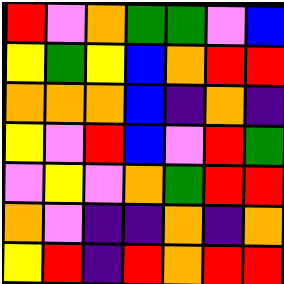[["red", "violet", "orange", "green", "green", "violet", "blue"], ["yellow", "green", "yellow", "blue", "orange", "red", "red"], ["orange", "orange", "orange", "blue", "indigo", "orange", "indigo"], ["yellow", "violet", "red", "blue", "violet", "red", "green"], ["violet", "yellow", "violet", "orange", "green", "red", "red"], ["orange", "violet", "indigo", "indigo", "orange", "indigo", "orange"], ["yellow", "red", "indigo", "red", "orange", "red", "red"]]